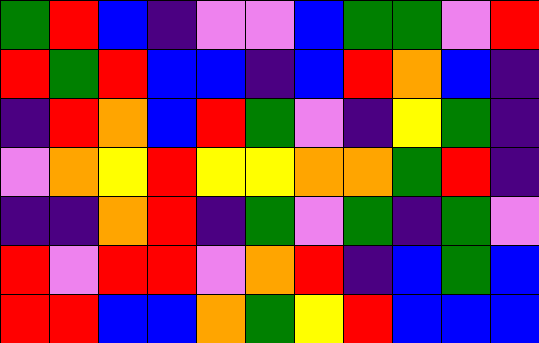[["green", "red", "blue", "indigo", "violet", "violet", "blue", "green", "green", "violet", "red"], ["red", "green", "red", "blue", "blue", "indigo", "blue", "red", "orange", "blue", "indigo"], ["indigo", "red", "orange", "blue", "red", "green", "violet", "indigo", "yellow", "green", "indigo"], ["violet", "orange", "yellow", "red", "yellow", "yellow", "orange", "orange", "green", "red", "indigo"], ["indigo", "indigo", "orange", "red", "indigo", "green", "violet", "green", "indigo", "green", "violet"], ["red", "violet", "red", "red", "violet", "orange", "red", "indigo", "blue", "green", "blue"], ["red", "red", "blue", "blue", "orange", "green", "yellow", "red", "blue", "blue", "blue"]]